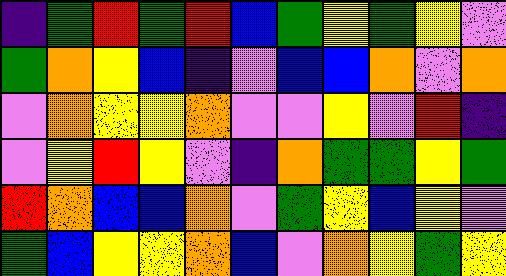[["indigo", "green", "red", "green", "red", "blue", "green", "yellow", "green", "yellow", "violet"], ["green", "orange", "yellow", "blue", "indigo", "violet", "blue", "blue", "orange", "violet", "orange"], ["violet", "orange", "yellow", "yellow", "orange", "violet", "violet", "yellow", "violet", "red", "indigo"], ["violet", "yellow", "red", "yellow", "violet", "indigo", "orange", "green", "green", "yellow", "green"], ["red", "orange", "blue", "blue", "orange", "violet", "green", "yellow", "blue", "yellow", "violet"], ["green", "blue", "yellow", "yellow", "orange", "blue", "violet", "orange", "yellow", "green", "yellow"]]